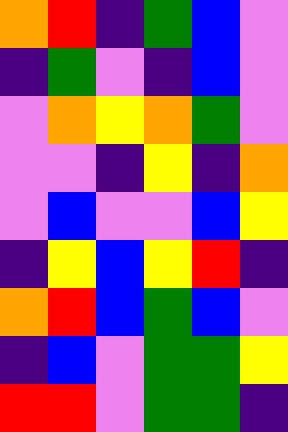[["orange", "red", "indigo", "green", "blue", "violet"], ["indigo", "green", "violet", "indigo", "blue", "violet"], ["violet", "orange", "yellow", "orange", "green", "violet"], ["violet", "violet", "indigo", "yellow", "indigo", "orange"], ["violet", "blue", "violet", "violet", "blue", "yellow"], ["indigo", "yellow", "blue", "yellow", "red", "indigo"], ["orange", "red", "blue", "green", "blue", "violet"], ["indigo", "blue", "violet", "green", "green", "yellow"], ["red", "red", "violet", "green", "green", "indigo"]]